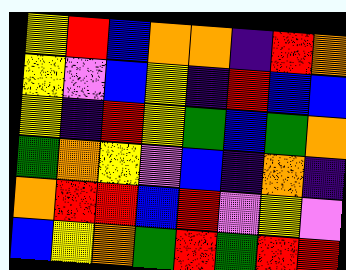[["yellow", "red", "blue", "orange", "orange", "indigo", "red", "orange"], ["yellow", "violet", "blue", "yellow", "indigo", "red", "blue", "blue"], ["yellow", "indigo", "red", "yellow", "green", "blue", "green", "orange"], ["green", "orange", "yellow", "violet", "blue", "indigo", "orange", "indigo"], ["orange", "red", "red", "blue", "red", "violet", "yellow", "violet"], ["blue", "yellow", "orange", "green", "red", "green", "red", "red"]]